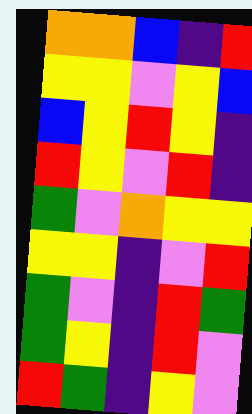[["orange", "orange", "blue", "indigo", "red"], ["yellow", "yellow", "violet", "yellow", "blue"], ["blue", "yellow", "red", "yellow", "indigo"], ["red", "yellow", "violet", "red", "indigo"], ["green", "violet", "orange", "yellow", "yellow"], ["yellow", "yellow", "indigo", "violet", "red"], ["green", "violet", "indigo", "red", "green"], ["green", "yellow", "indigo", "red", "violet"], ["red", "green", "indigo", "yellow", "violet"]]